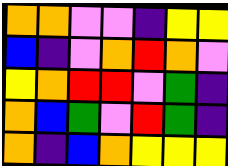[["orange", "orange", "violet", "violet", "indigo", "yellow", "yellow"], ["blue", "indigo", "violet", "orange", "red", "orange", "violet"], ["yellow", "orange", "red", "red", "violet", "green", "indigo"], ["orange", "blue", "green", "violet", "red", "green", "indigo"], ["orange", "indigo", "blue", "orange", "yellow", "yellow", "yellow"]]